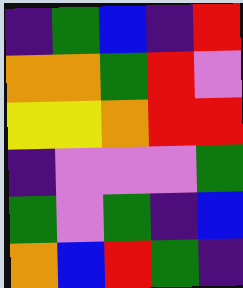[["indigo", "green", "blue", "indigo", "red"], ["orange", "orange", "green", "red", "violet"], ["yellow", "yellow", "orange", "red", "red"], ["indigo", "violet", "violet", "violet", "green"], ["green", "violet", "green", "indigo", "blue"], ["orange", "blue", "red", "green", "indigo"]]